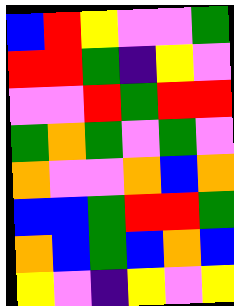[["blue", "red", "yellow", "violet", "violet", "green"], ["red", "red", "green", "indigo", "yellow", "violet"], ["violet", "violet", "red", "green", "red", "red"], ["green", "orange", "green", "violet", "green", "violet"], ["orange", "violet", "violet", "orange", "blue", "orange"], ["blue", "blue", "green", "red", "red", "green"], ["orange", "blue", "green", "blue", "orange", "blue"], ["yellow", "violet", "indigo", "yellow", "violet", "yellow"]]